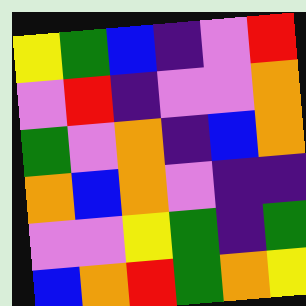[["yellow", "green", "blue", "indigo", "violet", "red"], ["violet", "red", "indigo", "violet", "violet", "orange"], ["green", "violet", "orange", "indigo", "blue", "orange"], ["orange", "blue", "orange", "violet", "indigo", "indigo"], ["violet", "violet", "yellow", "green", "indigo", "green"], ["blue", "orange", "red", "green", "orange", "yellow"]]